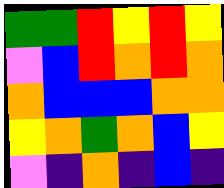[["green", "green", "red", "yellow", "red", "yellow"], ["violet", "blue", "red", "orange", "red", "orange"], ["orange", "blue", "blue", "blue", "orange", "orange"], ["yellow", "orange", "green", "orange", "blue", "yellow"], ["violet", "indigo", "orange", "indigo", "blue", "indigo"]]